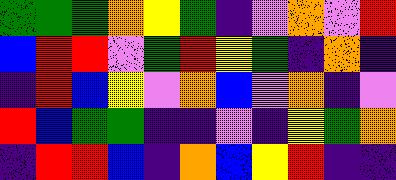[["green", "green", "green", "orange", "yellow", "green", "indigo", "violet", "orange", "violet", "red"], ["blue", "red", "red", "violet", "green", "red", "yellow", "green", "indigo", "orange", "indigo"], ["indigo", "red", "blue", "yellow", "violet", "orange", "blue", "violet", "orange", "indigo", "violet"], ["red", "blue", "green", "green", "indigo", "indigo", "violet", "indigo", "yellow", "green", "orange"], ["indigo", "red", "red", "blue", "indigo", "orange", "blue", "yellow", "red", "indigo", "indigo"]]